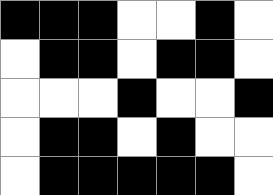[["black", "black", "black", "white", "white", "black", "white"], ["white", "black", "black", "white", "black", "black", "white"], ["white", "white", "white", "black", "white", "white", "black"], ["white", "black", "black", "white", "black", "white", "white"], ["white", "black", "black", "black", "black", "black", "white"]]